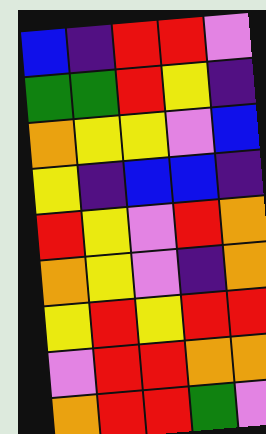[["blue", "indigo", "red", "red", "violet"], ["green", "green", "red", "yellow", "indigo"], ["orange", "yellow", "yellow", "violet", "blue"], ["yellow", "indigo", "blue", "blue", "indigo"], ["red", "yellow", "violet", "red", "orange"], ["orange", "yellow", "violet", "indigo", "orange"], ["yellow", "red", "yellow", "red", "red"], ["violet", "red", "red", "orange", "orange"], ["orange", "red", "red", "green", "violet"]]